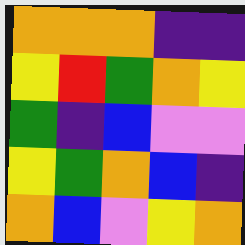[["orange", "orange", "orange", "indigo", "indigo"], ["yellow", "red", "green", "orange", "yellow"], ["green", "indigo", "blue", "violet", "violet"], ["yellow", "green", "orange", "blue", "indigo"], ["orange", "blue", "violet", "yellow", "orange"]]